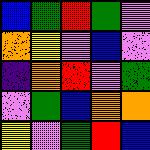[["blue", "green", "red", "green", "violet"], ["orange", "yellow", "violet", "blue", "violet"], ["indigo", "orange", "red", "violet", "green"], ["violet", "green", "blue", "orange", "orange"], ["yellow", "violet", "green", "red", "blue"]]